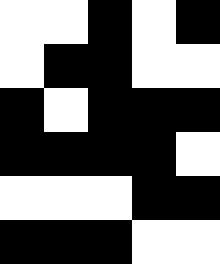[["white", "white", "black", "white", "black"], ["white", "black", "black", "white", "white"], ["black", "white", "black", "black", "black"], ["black", "black", "black", "black", "white"], ["white", "white", "white", "black", "black"], ["black", "black", "black", "white", "white"]]